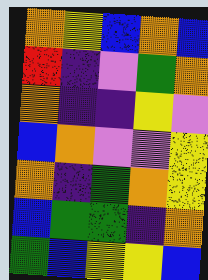[["orange", "yellow", "blue", "orange", "blue"], ["red", "indigo", "violet", "green", "orange"], ["orange", "indigo", "indigo", "yellow", "violet"], ["blue", "orange", "violet", "violet", "yellow"], ["orange", "indigo", "green", "orange", "yellow"], ["blue", "green", "green", "indigo", "orange"], ["green", "blue", "yellow", "yellow", "blue"]]